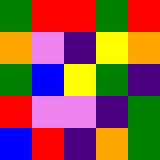[["green", "red", "red", "green", "red"], ["orange", "violet", "indigo", "yellow", "orange"], ["green", "blue", "yellow", "green", "indigo"], ["red", "violet", "violet", "indigo", "green"], ["blue", "red", "indigo", "orange", "green"]]